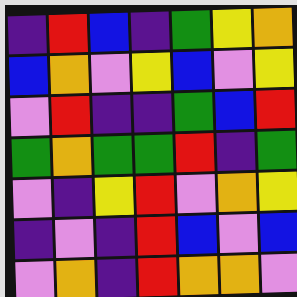[["indigo", "red", "blue", "indigo", "green", "yellow", "orange"], ["blue", "orange", "violet", "yellow", "blue", "violet", "yellow"], ["violet", "red", "indigo", "indigo", "green", "blue", "red"], ["green", "orange", "green", "green", "red", "indigo", "green"], ["violet", "indigo", "yellow", "red", "violet", "orange", "yellow"], ["indigo", "violet", "indigo", "red", "blue", "violet", "blue"], ["violet", "orange", "indigo", "red", "orange", "orange", "violet"]]